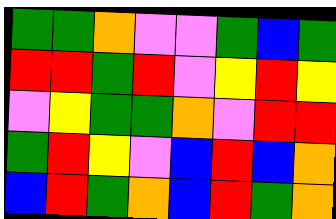[["green", "green", "orange", "violet", "violet", "green", "blue", "green"], ["red", "red", "green", "red", "violet", "yellow", "red", "yellow"], ["violet", "yellow", "green", "green", "orange", "violet", "red", "red"], ["green", "red", "yellow", "violet", "blue", "red", "blue", "orange"], ["blue", "red", "green", "orange", "blue", "red", "green", "orange"]]